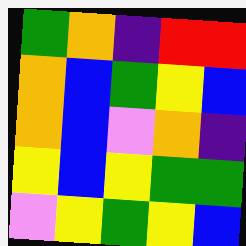[["green", "orange", "indigo", "red", "red"], ["orange", "blue", "green", "yellow", "blue"], ["orange", "blue", "violet", "orange", "indigo"], ["yellow", "blue", "yellow", "green", "green"], ["violet", "yellow", "green", "yellow", "blue"]]